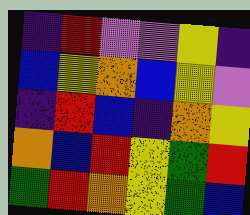[["indigo", "red", "violet", "violet", "yellow", "indigo"], ["blue", "yellow", "orange", "blue", "yellow", "violet"], ["indigo", "red", "blue", "indigo", "orange", "yellow"], ["orange", "blue", "red", "yellow", "green", "red"], ["green", "red", "orange", "yellow", "green", "blue"]]